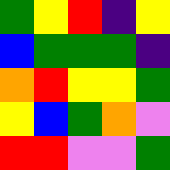[["green", "yellow", "red", "indigo", "yellow"], ["blue", "green", "green", "green", "indigo"], ["orange", "red", "yellow", "yellow", "green"], ["yellow", "blue", "green", "orange", "violet"], ["red", "red", "violet", "violet", "green"]]